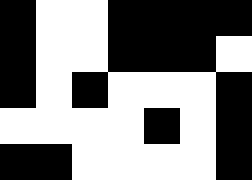[["black", "white", "white", "black", "black", "black", "black"], ["black", "white", "white", "black", "black", "black", "white"], ["black", "white", "black", "white", "white", "white", "black"], ["white", "white", "white", "white", "black", "white", "black"], ["black", "black", "white", "white", "white", "white", "black"]]